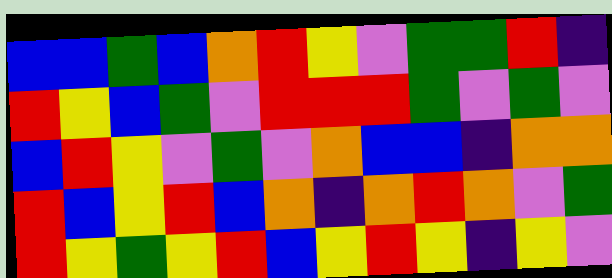[["blue", "blue", "green", "blue", "orange", "red", "yellow", "violet", "green", "green", "red", "indigo"], ["red", "yellow", "blue", "green", "violet", "red", "red", "red", "green", "violet", "green", "violet"], ["blue", "red", "yellow", "violet", "green", "violet", "orange", "blue", "blue", "indigo", "orange", "orange"], ["red", "blue", "yellow", "red", "blue", "orange", "indigo", "orange", "red", "orange", "violet", "green"], ["red", "yellow", "green", "yellow", "red", "blue", "yellow", "red", "yellow", "indigo", "yellow", "violet"]]